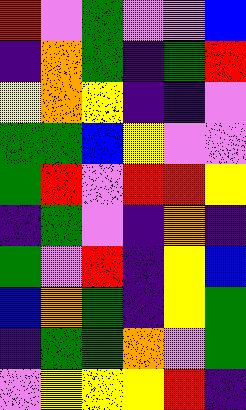[["red", "violet", "green", "violet", "violet", "blue"], ["indigo", "orange", "green", "indigo", "green", "red"], ["yellow", "orange", "yellow", "indigo", "indigo", "violet"], ["green", "green", "blue", "yellow", "violet", "violet"], ["green", "red", "violet", "red", "red", "yellow"], ["indigo", "green", "violet", "indigo", "orange", "indigo"], ["green", "violet", "red", "indigo", "yellow", "blue"], ["blue", "orange", "green", "indigo", "yellow", "green"], ["indigo", "green", "green", "orange", "violet", "green"], ["violet", "yellow", "yellow", "yellow", "red", "indigo"]]